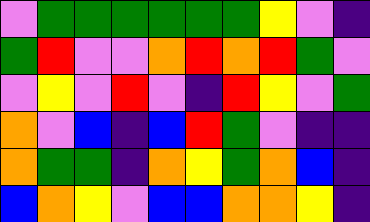[["violet", "green", "green", "green", "green", "green", "green", "yellow", "violet", "indigo"], ["green", "red", "violet", "violet", "orange", "red", "orange", "red", "green", "violet"], ["violet", "yellow", "violet", "red", "violet", "indigo", "red", "yellow", "violet", "green"], ["orange", "violet", "blue", "indigo", "blue", "red", "green", "violet", "indigo", "indigo"], ["orange", "green", "green", "indigo", "orange", "yellow", "green", "orange", "blue", "indigo"], ["blue", "orange", "yellow", "violet", "blue", "blue", "orange", "orange", "yellow", "indigo"]]